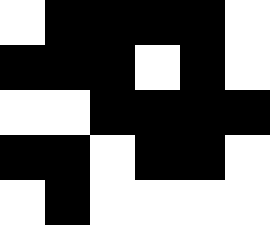[["white", "black", "black", "black", "black", "white"], ["black", "black", "black", "white", "black", "white"], ["white", "white", "black", "black", "black", "black"], ["black", "black", "white", "black", "black", "white"], ["white", "black", "white", "white", "white", "white"]]